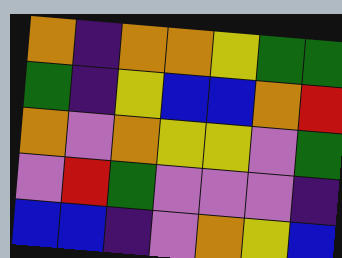[["orange", "indigo", "orange", "orange", "yellow", "green", "green"], ["green", "indigo", "yellow", "blue", "blue", "orange", "red"], ["orange", "violet", "orange", "yellow", "yellow", "violet", "green"], ["violet", "red", "green", "violet", "violet", "violet", "indigo"], ["blue", "blue", "indigo", "violet", "orange", "yellow", "blue"]]